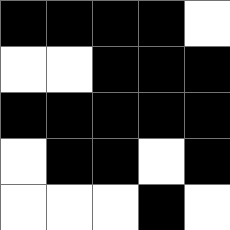[["black", "black", "black", "black", "white"], ["white", "white", "black", "black", "black"], ["black", "black", "black", "black", "black"], ["white", "black", "black", "white", "black"], ["white", "white", "white", "black", "white"]]